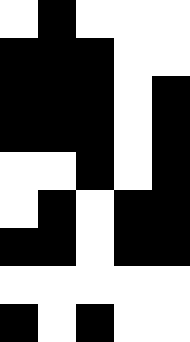[["white", "black", "white", "white", "white"], ["black", "black", "black", "white", "white"], ["black", "black", "black", "white", "black"], ["black", "black", "black", "white", "black"], ["white", "white", "black", "white", "black"], ["white", "black", "white", "black", "black"], ["black", "black", "white", "black", "black"], ["white", "white", "white", "white", "white"], ["black", "white", "black", "white", "white"]]